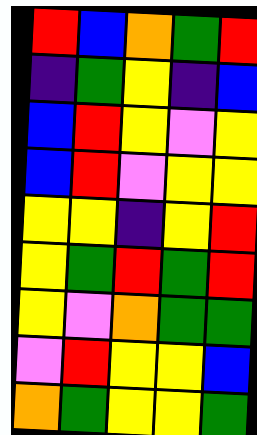[["red", "blue", "orange", "green", "red"], ["indigo", "green", "yellow", "indigo", "blue"], ["blue", "red", "yellow", "violet", "yellow"], ["blue", "red", "violet", "yellow", "yellow"], ["yellow", "yellow", "indigo", "yellow", "red"], ["yellow", "green", "red", "green", "red"], ["yellow", "violet", "orange", "green", "green"], ["violet", "red", "yellow", "yellow", "blue"], ["orange", "green", "yellow", "yellow", "green"]]